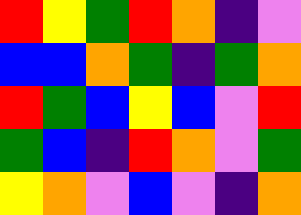[["red", "yellow", "green", "red", "orange", "indigo", "violet"], ["blue", "blue", "orange", "green", "indigo", "green", "orange"], ["red", "green", "blue", "yellow", "blue", "violet", "red"], ["green", "blue", "indigo", "red", "orange", "violet", "green"], ["yellow", "orange", "violet", "blue", "violet", "indigo", "orange"]]